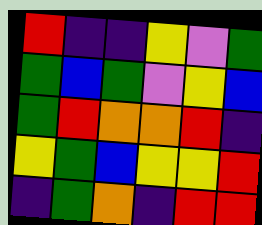[["red", "indigo", "indigo", "yellow", "violet", "green"], ["green", "blue", "green", "violet", "yellow", "blue"], ["green", "red", "orange", "orange", "red", "indigo"], ["yellow", "green", "blue", "yellow", "yellow", "red"], ["indigo", "green", "orange", "indigo", "red", "red"]]